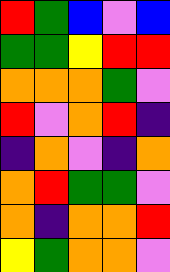[["red", "green", "blue", "violet", "blue"], ["green", "green", "yellow", "red", "red"], ["orange", "orange", "orange", "green", "violet"], ["red", "violet", "orange", "red", "indigo"], ["indigo", "orange", "violet", "indigo", "orange"], ["orange", "red", "green", "green", "violet"], ["orange", "indigo", "orange", "orange", "red"], ["yellow", "green", "orange", "orange", "violet"]]